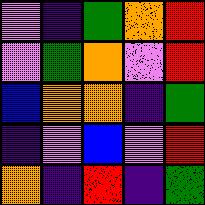[["violet", "indigo", "green", "orange", "red"], ["violet", "green", "orange", "violet", "red"], ["blue", "orange", "orange", "indigo", "green"], ["indigo", "violet", "blue", "violet", "red"], ["orange", "indigo", "red", "indigo", "green"]]